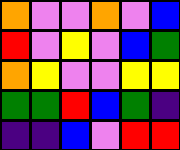[["orange", "violet", "violet", "orange", "violet", "blue"], ["red", "violet", "yellow", "violet", "blue", "green"], ["orange", "yellow", "violet", "violet", "yellow", "yellow"], ["green", "green", "red", "blue", "green", "indigo"], ["indigo", "indigo", "blue", "violet", "red", "red"]]